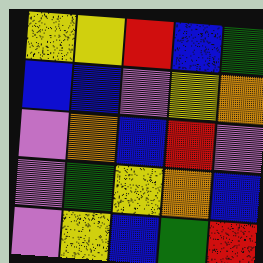[["yellow", "yellow", "red", "blue", "green"], ["blue", "blue", "violet", "yellow", "orange"], ["violet", "orange", "blue", "red", "violet"], ["violet", "green", "yellow", "orange", "blue"], ["violet", "yellow", "blue", "green", "red"]]